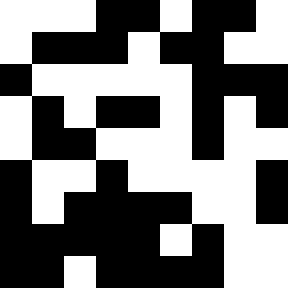[["white", "white", "white", "black", "black", "white", "black", "black", "white"], ["white", "black", "black", "black", "white", "black", "black", "white", "white"], ["black", "white", "white", "white", "white", "white", "black", "black", "black"], ["white", "black", "white", "black", "black", "white", "black", "white", "black"], ["white", "black", "black", "white", "white", "white", "black", "white", "white"], ["black", "white", "white", "black", "white", "white", "white", "white", "black"], ["black", "white", "black", "black", "black", "black", "white", "white", "black"], ["black", "black", "black", "black", "black", "white", "black", "white", "white"], ["black", "black", "white", "black", "black", "black", "black", "white", "white"]]